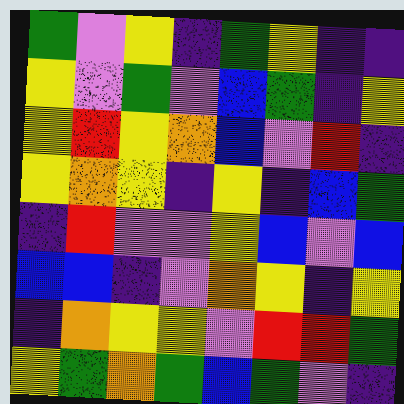[["green", "violet", "yellow", "indigo", "green", "yellow", "indigo", "indigo"], ["yellow", "violet", "green", "violet", "blue", "green", "indigo", "yellow"], ["yellow", "red", "yellow", "orange", "blue", "violet", "red", "indigo"], ["yellow", "orange", "yellow", "indigo", "yellow", "indigo", "blue", "green"], ["indigo", "red", "violet", "violet", "yellow", "blue", "violet", "blue"], ["blue", "blue", "indigo", "violet", "orange", "yellow", "indigo", "yellow"], ["indigo", "orange", "yellow", "yellow", "violet", "red", "red", "green"], ["yellow", "green", "orange", "green", "blue", "green", "violet", "indigo"]]